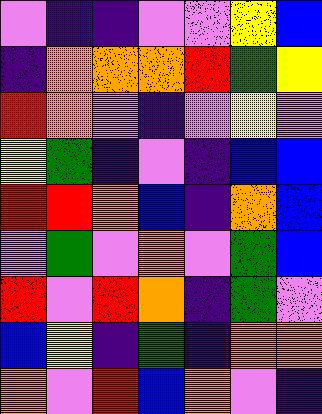[["violet", "indigo", "indigo", "violet", "violet", "yellow", "blue"], ["indigo", "orange", "orange", "orange", "red", "green", "yellow"], ["red", "orange", "violet", "indigo", "violet", "yellow", "violet"], ["yellow", "green", "indigo", "violet", "indigo", "blue", "blue"], ["red", "red", "orange", "blue", "indigo", "orange", "blue"], ["violet", "green", "violet", "orange", "violet", "green", "blue"], ["red", "violet", "red", "orange", "indigo", "green", "violet"], ["blue", "yellow", "indigo", "green", "indigo", "orange", "orange"], ["orange", "violet", "red", "blue", "orange", "violet", "indigo"]]